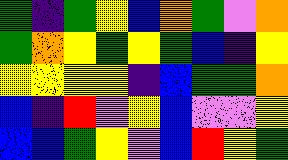[["green", "indigo", "green", "yellow", "blue", "orange", "green", "violet", "orange"], ["green", "orange", "yellow", "green", "yellow", "green", "blue", "indigo", "yellow"], ["yellow", "yellow", "yellow", "yellow", "indigo", "blue", "green", "green", "orange"], ["blue", "indigo", "red", "violet", "yellow", "blue", "violet", "violet", "yellow"], ["blue", "blue", "green", "yellow", "violet", "blue", "red", "yellow", "green"]]